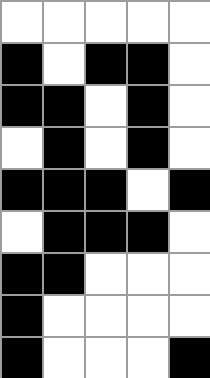[["white", "white", "white", "white", "white"], ["black", "white", "black", "black", "white"], ["black", "black", "white", "black", "white"], ["white", "black", "white", "black", "white"], ["black", "black", "black", "white", "black"], ["white", "black", "black", "black", "white"], ["black", "black", "white", "white", "white"], ["black", "white", "white", "white", "white"], ["black", "white", "white", "white", "black"]]